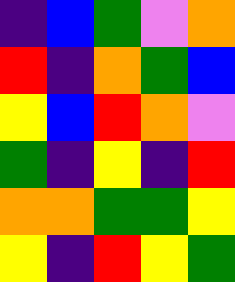[["indigo", "blue", "green", "violet", "orange"], ["red", "indigo", "orange", "green", "blue"], ["yellow", "blue", "red", "orange", "violet"], ["green", "indigo", "yellow", "indigo", "red"], ["orange", "orange", "green", "green", "yellow"], ["yellow", "indigo", "red", "yellow", "green"]]